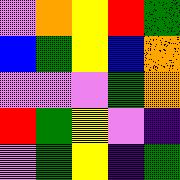[["violet", "orange", "yellow", "red", "green"], ["blue", "green", "yellow", "blue", "orange"], ["violet", "violet", "violet", "green", "orange"], ["red", "green", "yellow", "violet", "indigo"], ["violet", "green", "yellow", "indigo", "green"]]